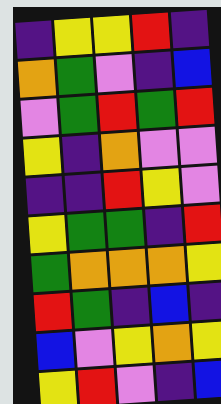[["indigo", "yellow", "yellow", "red", "indigo"], ["orange", "green", "violet", "indigo", "blue"], ["violet", "green", "red", "green", "red"], ["yellow", "indigo", "orange", "violet", "violet"], ["indigo", "indigo", "red", "yellow", "violet"], ["yellow", "green", "green", "indigo", "red"], ["green", "orange", "orange", "orange", "yellow"], ["red", "green", "indigo", "blue", "indigo"], ["blue", "violet", "yellow", "orange", "yellow"], ["yellow", "red", "violet", "indigo", "blue"]]